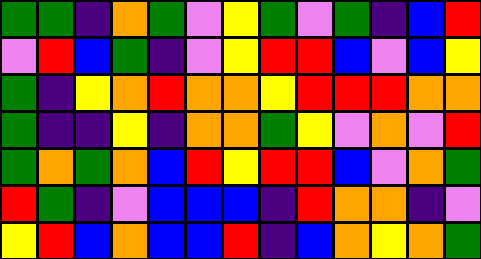[["green", "green", "indigo", "orange", "green", "violet", "yellow", "green", "violet", "green", "indigo", "blue", "red"], ["violet", "red", "blue", "green", "indigo", "violet", "yellow", "red", "red", "blue", "violet", "blue", "yellow"], ["green", "indigo", "yellow", "orange", "red", "orange", "orange", "yellow", "red", "red", "red", "orange", "orange"], ["green", "indigo", "indigo", "yellow", "indigo", "orange", "orange", "green", "yellow", "violet", "orange", "violet", "red"], ["green", "orange", "green", "orange", "blue", "red", "yellow", "red", "red", "blue", "violet", "orange", "green"], ["red", "green", "indigo", "violet", "blue", "blue", "blue", "indigo", "red", "orange", "orange", "indigo", "violet"], ["yellow", "red", "blue", "orange", "blue", "blue", "red", "indigo", "blue", "orange", "yellow", "orange", "green"]]